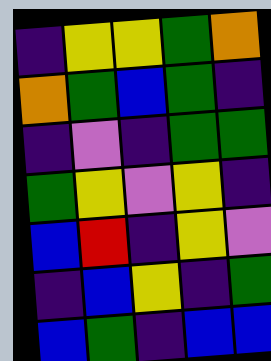[["indigo", "yellow", "yellow", "green", "orange"], ["orange", "green", "blue", "green", "indigo"], ["indigo", "violet", "indigo", "green", "green"], ["green", "yellow", "violet", "yellow", "indigo"], ["blue", "red", "indigo", "yellow", "violet"], ["indigo", "blue", "yellow", "indigo", "green"], ["blue", "green", "indigo", "blue", "blue"]]